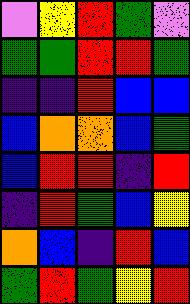[["violet", "yellow", "red", "green", "violet"], ["green", "green", "red", "red", "green"], ["indigo", "indigo", "red", "blue", "blue"], ["blue", "orange", "orange", "blue", "green"], ["blue", "red", "red", "indigo", "red"], ["indigo", "red", "green", "blue", "yellow"], ["orange", "blue", "indigo", "red", "blue"], ["green", "red", "green", "yellow", "red"]]